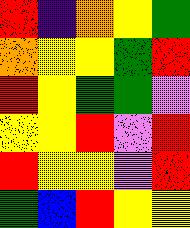[["red", "indigo", "orange", "yellow", "green"], ["orange", "yellow", "yellow", "green", "red"], ["red", "yellow", "green", "green", "violet"], ["yellow", "yellow", "red", "violet", "red"], ["red", "yellow", "yellow", "violet", "red"], ["green", "blue", "red", "yellow", "yellow"]]